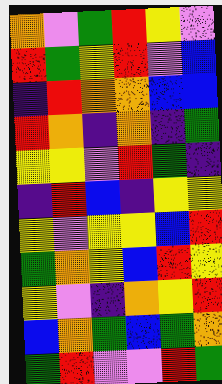[["orange", "violet", "green", "red", "yellow", "violet"], ["red", "green", "yellow", "red", "violet", "blue"], ["indigo", "red", "orange", "orange", "blue", "blue"], ["red", "orange", "indigo", "orange", "indigo", "green"], ["yellow", "yellow", "violet", "red", "green", "indigo"], ["indigo", "red", "blue", "indigo", "yellow", "yellow"], ["yellow", "violet", "yellow", "yellow", "blue", "red"], ["green", "orange", "yellow", "blue", "red", "yellow"], ["yellow", "violet", "indigo", "orange", "yellow", "red"], ["blue", "orange", "green", "blue", "green", "orange"], ["green", "red", "violet", "violet", "red", "green"]]